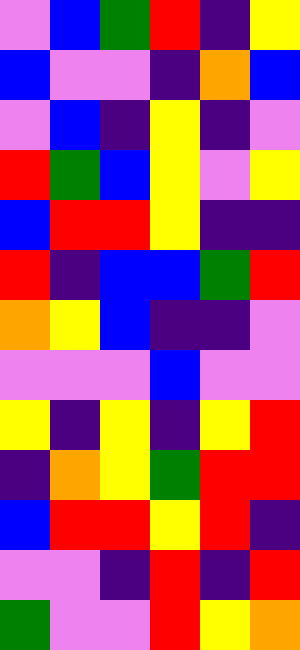[["violet", "blue", "green", "red", "indigo", "yellow"], ["blue", "violet", "violet", "indigo", "orange", "blue"], ["violet", "blue", "indigo", "yellow", "indigo", "violet"], ["red", "green", "blue", "yellow", "violet", "yellow"], ["blue", "red", "red", "yellow", "indigo", "indigo"], ["red", "indigo", "blue", "blue", "green", "red"], ["orange", "yellow", "blue", "indigo", "indigo", "violet"], ["violet", "violet", "violet", "blue", "violet", "violet"], ["yellow", "indigo", "yellow", "indigo", "yellow", "red"], ["indigo", "orange", "yellow", "green", "red", "red"], ["blue", "red", "red", "yellow", "red", "indigo"], ["violet", "violet", "indigo", "red", "indigo", "red"], ["green", "violet", "violet", "red", "yellow", "orange"]]